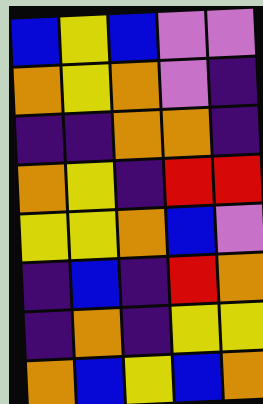[["blue", "yellow", "blue", "violet", "violet"], ["orange", "yellow", "orange", "violet", "indigo"], ["indigo", "indigo", "orange", "orange", "indigo"], ["orange", "yellow", "indigo", "red", "red"], ["yellow", "yellow", "orange", "blue", "violet"], ["indigo", "blue", "indigo", "red", "orange"], ["indigo", "orange", "indigo", "yellow", "yellow"], ["orange", "blue", "yellow", "blue", "orange"]]